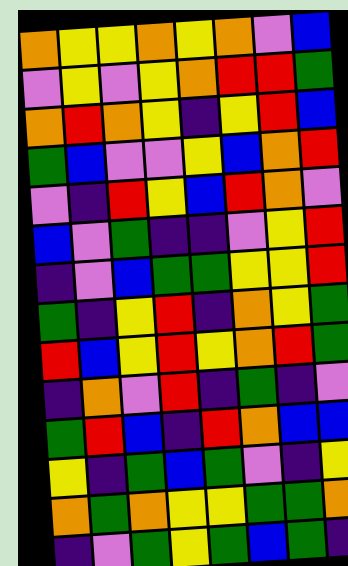[["orange", "yellow", "yellow", "orange", "yellow", "orange", "violet", "blue"], ["violet", "yellow", "violet", "yellow", "orange", "red", "red", "green"], ["orange", "red", "orange", "yellow", "indigo", "yellow", "red", "blue"], ["green", "blue", "violet", "violet", "yellow", "blue", "orange", "red"], ["violet", "indigo", "red", "yellow", "blue", "red", "orange", "violet"], ["blue", "violet", "green", "indigo", "indigo", "violet", "yellow", "red"], ["indigo", "violet", "blue", "green", "green", "yellow", "yellow", "red"], ["green", "indigo", "yellow", "red", "indigo", "orange", "yellow", "green"], ["red", "blue", "yellow", "red", "yellow", "orange", "red", "green"], ["indigo", "orange", "violet", "red", "indigo", "green", "indigo", "violet"], ["green", "red", "blue", "indigo", "red", "orange", "blue", "blue"], ["yellow", "indigo", "green", "blue", "green", "violet", "indigo", "yellow"], ["orange", "green", "orange", "yellow", "yellow", "green", "green", "orange"], ["indigo", "violet", "green", "yellow", "green", "blue", "green", "indigo"]]